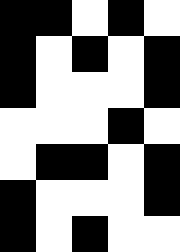[["black", "black", "white", "black", "white"], ["black", "white", "black", "white", "black"], ["black", "white", "white", "white", "black"], ["white", "white", "white", "black", "white"], ["white", "black", "black", "white", "black"], ["black", "white", "white", "white", "black"], ["black", "white", "black", "white", "white"]]